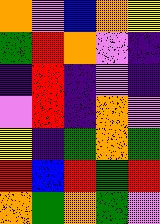[["orange", "violet", "blue", "orange", "yellow"], ["green", "red", "orange", "violet", "indigo"], ["indigo", "red", "indigo", "violet", "indigo"], ["violet", "red", "indigo", "orange", "violet"], ["yellow", "indigo", "green", "orange", "green"], ["red", "blue", "red", "green", "red"], ["orange", "green", "orange", "green", "violet"]]